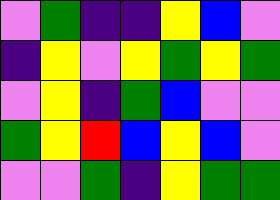[["violet", "green", "indigo", "indigo", "yellow", "blue", "violet"], ["indigo", "yellow", "violet", "yellow", "green", "yellow", "green"], ["violet", "yellow", "indigo", "green", "blue", "violet", "violet"], ["green", "yellow", "red", "blue", "yellow", "blue", "violet"], ["violet", "violet", "green", "indigo", "yellow", "green", "green"]]